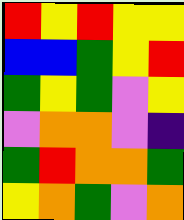[["red", "yellow", "red", "yellow", "yellow"], ["blue", "blue", "green", "yellow", "red"], ["green", "yellow", "green", "violet", "yellow"], ["violet", "orange", "orange", "violet", "indigo"], ["green", "red", "orange", "orange", "green"], ["yellow", "orange", "green", "violet", "orange"]]